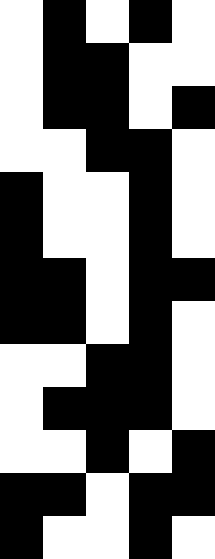[["white", "black", "white", "black", "white"], ["white", "black", "black", "white", "white"], ["white", "black", "black", "white", "black"], ["white", "white", "black", "black", "white"], ["black", "white", "white", "black", "white"], ["black", "white", "white", "black", "white"], ["black", "black", "white", "black", "black"], ["black", "black", "white", "black", "white"], ["white", "white", "black", "black", "white"], ["white", "black", "black", "black", "white"], ["white", "white", "black", "white", "black"], ["black", "black", "white", "black", "black"], ["black", "white", "white", "black", "white"]]